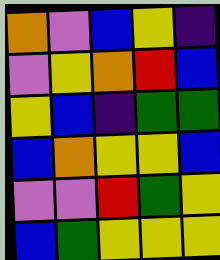[["orange", "violet", "blue", "yellow", "indigo"], ["violet", "yellow", "orange", "red", "blue"], ["yellow", "blue", "indigo", "green", "green"], ["blue", "orange", "yellow", "yellow", "blue"], ["violet", "violet", "red", "green", "yellow"], ["blue", "green", "yellow", "yellow", "yellow"]]